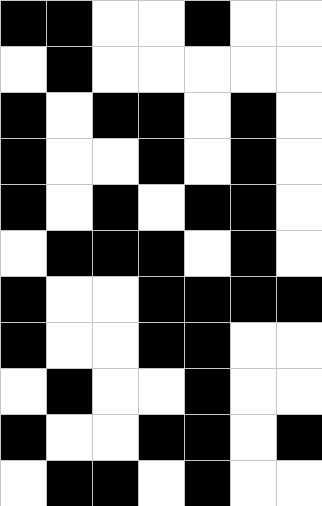[["black", "black", "white", "white", "black", "white", "white"], ["white", "black", "white", "white", "white", "white", "white"], ["black", "white", "black", "black", "white", "black", "white"], ["black", "white", "white", "black", "white", "black", "white"], ["black", "white", "black", "white", "black", "black", "white"], ["white", "black", "black", "black", "white", "black", "white"], ["black", "white", "white", "black", "black", "black", "black"], ["black", "white", "white", "black", "black", "white", "white"], ["white", "black", "white", "white", "black", "white", "white"], ["black", "white", "white", "black", "black", "white", "black"], ["white", "black", "black", "white", "black", "white", "white"]]